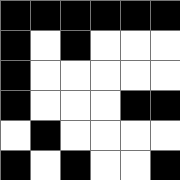[["black", "black", "black", "black", "black", "black"], ["black", "white", "black", "white", "white", "white"], ["black", "white", "white", "white", "white", "white"], ["black", "white", "white", "white", "black", "black"], ["white", "black", "white", "white", "white", "white"], ["black", "white", "black", "white", "white", "black"]]